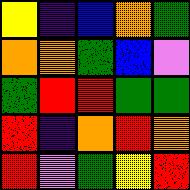[["yellow", "indigo", "blue", "orange", "green"], ["orange", "orange", "green", "blue", "violet"], ["green", "red", "red", "green", "green"], ["red", "indigo", "orange", "red", "orange"], ["red", "violet", "green", "yellow", "red"]]